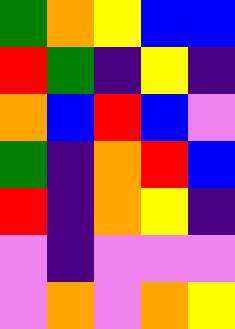[["green", "orange", "yellow", "blue", "blue"], ["red", "green", "indigo", "yellow", "indigo"], ["orange", "blue", "red", "blue", "violet"], ["green", "indigo", "orange", "red", "blue"], ["red", "indigo", "orange", "yellow", "indigo"], ["violet", "indigo", "violet", "violet", "violet"], ["violet", "orange", "violet", "orange", "yellow"]]